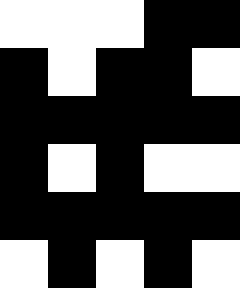[["white", "white", "white", "black", "black"], ["black", "white", "black", "black", "white"], ["black", "black", "black", "black", "black"], ["black", "white", "black", "white", "white"], ["black", "black", "black", "black", "black"], ["white", "black", "white", "black", "white"]]